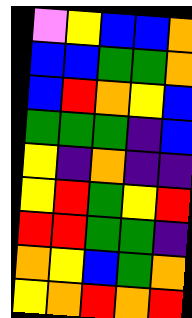[["violet", "yellow", "blue", "blue", "orange"], ["blue", "blue", "green", "green", "orange"], ["blue", "red", "orange", "yellow", "blue"], ["green", "green", "green", "indigo", "blue"], ["yellow", "indigo", "orange", "indigo", "indigo"], ["yellow", "red", "green", "yellow", "red"], ["red", "red", "green", "green", "indigo"], ["orange", "yellow", "blue", "green", "orange"], ["yellow", "orange", "red", "orange", "red"]]